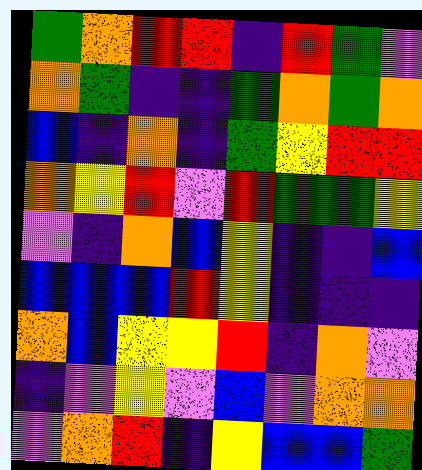[["green", "orange", "red", "red", "indigo", "red", "green", "violet"], ["orange", "green", "indigo", "indigo", "green", "orange", "green", "orange"], ["blue", "indigo", "orange", "indigo", "green", "yellow", "red", "red"], ["orange", "yellow", "red", "violet", "red", "green", "green", "yellow"], ["violet", "indigo", "orange", "blue", "yellow", "indigo", "indigo", "blue"], ["blue", "blue", "blue", "red", "yellow", "indigo", "indigo", "indigo"], ["orange", "blue", "yellow", "yellow", "red", "indigo", "orange", "violet"], ["indigo", "violet", "yellow", "violet", "blue", "violet", "orange", "orange"], ["violet", "orange", "red", "indigo", "yellow", "blue", "blue", "green"]]